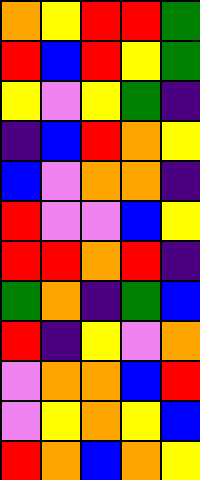[["orange", "yellow", "red", "red", "green"], ["red", "blue", "red", "yellow", "green"], ["yellow", "violet", "yellow", "green", "indigo"], ["indigo", "blue", "red", "orange", "yellow"], ["blue", "violet", "orange", "orange", "indigo"], ["red", "violet", "violet", "blue", "yellow"], ["red", "red", "orange", "red", "indigo"], ["green", "orange", "indigo", "green", "blue"], ["red", "indigo", "yellow", "violet", "orange"], ["violet", "orange", "orange", "blue", "red"], ["violet", "yellow", "orange", "yellow", "blue"], ["red", "orange", "blue", "orange", "yellow"]]